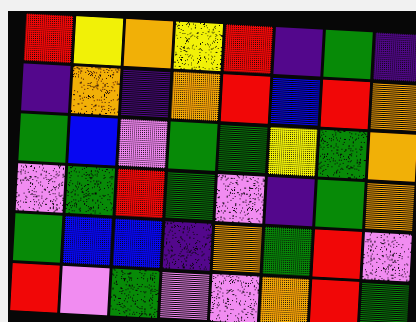[["red", "yellow", "orange", "yellow", "red", "indigo", "green", "indigo"], ["indigo", "orange", "indigo", "orange", "red", "blue", "red", "orange"], ["green", "blue", "violet", "green", "green", "yellow", "green", "orange"], ["violet", "green", "red", "green", "violet", "indigo", "green", "orange"], ["green", "blue", "blue", "indigo", "orange", "green", "red", "violet"], ["red", "violet", "green", "violet", "violet", "orange", "red", "green"]]